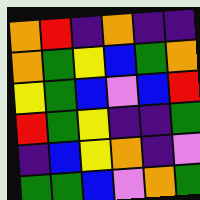[["orange", "red", "indigo", "orange", "indigo", "indigo"], ["orange", "green", "yellow", "blue", "green", "orange"], ["yellow", "green", "blue", "violet", "blue", "red"], ["red", "green", "yellow", "indigo", "indigo", "green"], ["indigo", "blue", "yellow", "orange", "indigo", "violet"], ["green", "green", "blue", "violet", "orange", "green"]]